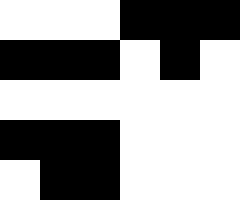[["white", "white", "white", "black", "black", "black"], ["black", "black", "black", "white", "black", "white"], ["white", "white", "white", "white", "white", "white"], ["black", "black", "black", "white", "white", "white"], ["white", "black", "black", "white", "white", "white"]]